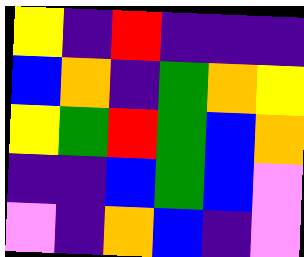[["yellow", "indigo", "red", "indigo", "indigo", "indigo"], ["blue", "orange", "indigo", "green", "orange", "yellow"], ["yellow", "green", "red", "green", "blue", "orange"], ["indigo", "indigo", "blue", "green", "blue", "violet"], ["violet", "indigo", "orange", "blue", "indigo", "violet"]]